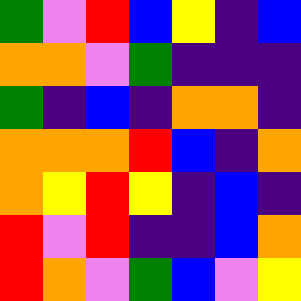[["green", "violet", "red", "blue", "yellow", "indigo", "blue"], ["orange", "orange", "violet", "green", "indigo", "indigo", "indigo"], ["green", "indigo", "blue", "indigo", "orange", "orange", "indigo"], ["orange", "orange", "orange", "red", "blue", "indigo", "orange"], ["orange", "yellow", "red", "yellow", "indigo", "blue", "indigo"], ["red", "violet", "red", "indigo", "indigo", "blue", "orange"], ["red", "orange", "violet", "green", "blue", "violet", "yellow"]]